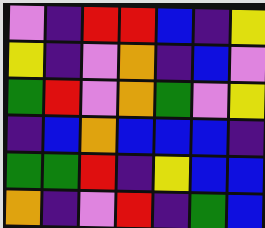[["violet", "indigo", "red", "red", "blue", "indigo", "yellow"], ["yellow", "indigo", "violet", "orange", "indigo", "blue", "violet"], ["green", "red", "violet", "orange", "green", "violet", "yellow"], ["indigo", "blue", "orange", "blue", "blue", "blue", "indigo"], ["green", "green", "red", "indigo", "yellow", "blue", "blue"], ["orange", "indigo", "violet", "red", "indigo", "green", "blue"]]